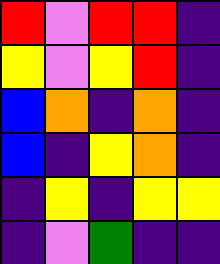[["red", "violet", "red", "red", "indigo"], ["yellow", "violet", "yellow", "red", "indigo"], ["blue", "orange", "indigo", "orange", "indigo"], ["blue", "indigo", "yellow", "orange", "indigo"], ["indigo", "yellow", "indigo", "yellow", "yellow"], ["indigo", "violet", "green", "indigo", "indigo"]]